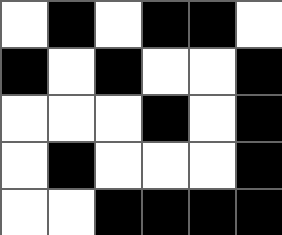[["white", "black", "white", "black", "black", "white"], ["black", "white", "black", "white", "white", "black"], ["white", "white", "white", "black", "white", "black"], ["white", "black", "white", "white", "white", "black"], ["white", "white", "black", "black", "black", "black"]]